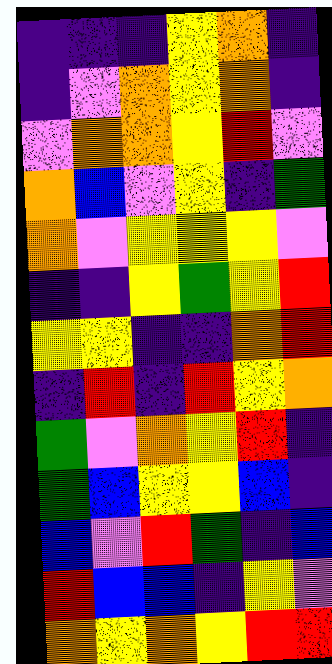[["indigo", "indigo", "indigo", "yellow", "orange", "indigo"], ["indigo", "violet", "orange", "yellow", "orange", "indigo"], ["violet", "orange", "orange", "yellow", "red", "violet"], ["orange", "blue", "violet", "yellow", "indigo", "green"], ["orange", "violet", "yellow", "yellow", "yellow", "violet"], ["indigo", "indigo", "yellow", "green", "yellow", "red"], ["yellow", "yellow", "indigo", "indigo", "orange", "red"], ["indigo", "red", "indigo", "red", "yellow", "orange"], ["green", "violet", "orange", "yellow", "red", "indigo"], ["green", "blue", "yellow", "yellow", "blue", "indigo"], ["blue", "violet", "red", "green", "indigo", "blue"], ["red", "blue", "blue", "indigo", "yellow", "violet"], ["orange", "yellow", "orange", "yellow", "red", "red"]]